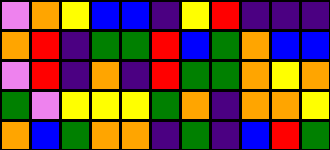[["violet", "orange", "yellow", "blue", "blue", "indigo", "yellow", "red", "indigo", "indigo", "indigo"], ["orange", "red", "indigo", "green", "green", "red", "blue", "green", "orange", "blue", "blue"], ["violet", "red", "indigo", "orange", "indigo", "red", "green", "green", "orange", "yellow", "orange"], ["green", "violet", "yellow", "yellow", "yellow", "green", "orange", "indigo", "orange", "orange", "yellow"], ["orange", "blue", "green", "orange", "orange", "indigo", "green", "indigo", "blue", "red", "green"]]